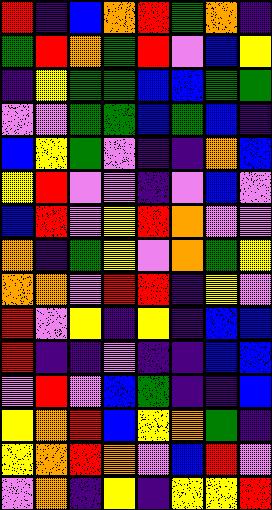[["red", "indigo", "blue", "orange", "red", "green", "orange", "indigo"], ["green", "red", "orange", "green", "red", "violet", "blue", "yellow"], ["indigo", "yellow", "green", "green", "blue", "blue", "green", "green"], ["violet", "violet", "green", "green", "blue", "green", "blue", "indigo"], ["blue", "yellow", "green", "violet", "indigo", "indigo", "orange", "blue"], ["yellow", "red", "violet", "violet", "indigo", "violet", "blue", "violet"], ["blue", "red", "violet", "yellow", "red", "orange", "violet", "violet"], ["orange", "indigo", "green", "yellow", "violet", "orange", "green", "yellow"], ["orange", "orange", "violet", "red", "red", "indigo", "yellow", "violet"], ["red", "violet", "yellow", "indigo", "yellow", "indigo", "blue", "blue"], ["red", "indigo", "indigo", "violet", "indigo", "indigo", "blue", "blue"], ["violet", "red", "violet", "blue", "green", "indigo", "indigo", "blue"], ["yellow", "orange", "red", "blue", "yellow", "orange", "green", "indigo"], ["yellow", "orange", "red", "orange", "violet", "blue", "red", "violet"], ["violet", "orange", "indigo", "yellow", "indigo", "yellow", "yellow", "red"]]